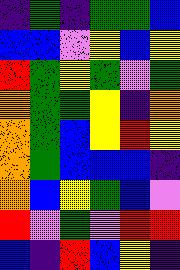[["indigo", "green", "indigo", "green", "green", "blue"], ["blue", "blue", "violet", "yellow", "blue", "yellow"], ["red", "green", "yellow", "green", "violet", "green"], ["orange", "green", "green", "yellow", "indigo", "orange"], ["orange", "green", "blue", "yellow", "red", "yellow"], ["orange", "green", "blue", "blue", "blue", "indigo"], ["orange", "blue", "yellow", "green", "blue", "violet"], ["red", "violet", "green", "violet", "red", "red"], ["blue", "indigo", "red", "blue", "yellow", "indigo"]]